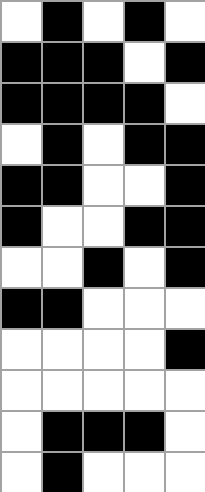[["white", "black", "white", "black", "white"], ["black", "black", "black", "white", "black"], ["black", "black", "black", "black", "white"], ["white", "black", "white", "black", "black"], ["black", "black", "white", "white", "black"], ["black", "white", "white", "black", "black"], ["white", "white", "black", "white", "black"], ["black", "black", "white", "white", "white"], ["white", "white", "white", "white", "black"], ["white", "white", "white", "white", "white"], ["white", "black", "black", "black", "white"], ["white", "black", "white", "white", "white"]]